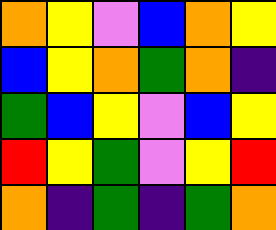[["orange", "yellow", "violet", "blue", "orange", "yellow"], ["blue", "yellow", "orange", "green", "orange", "indigo"], ["green", "blue", "yellow", "violet", "blue", "yellow"], ["red", "yellow", "green", "violet", "yellow", "red"], ["orange", "indigo", "green", "indigo", "green", "orange"]]